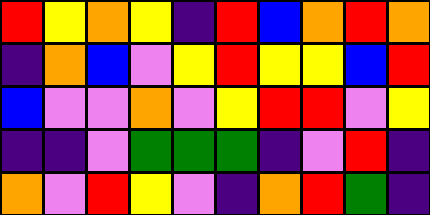[["red", "yellow", "orange", "yellow", "indigo", "red", "blue", "orange", "red", "orange"], ["indigo", "orange", "blue", "violet", "yellow", "red", "yellow", "yellow", "blue", "red"], ["blue", "violet", "violet", "orange", "violet", "yellow", "red", "red", "violet", "yellow"], ["indigo", "indigo", "violet", "green", "green", "green", "indigo", "violet", "red", "indigo"], ["orange", "violet", "red", "yellow", "violet", "indigo", "orange", "red", "green", "indigo"]]